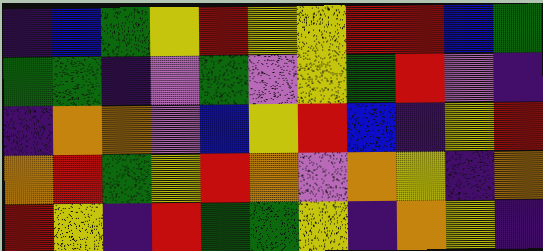[["indigo", "blue", "green", "yellow", "red", "yellow", "yellow", "red", "red", "blue", "green"], ["green", "green", "indigo", "violet", "green", "violet", "yellow", "green", "red", "violet", "indigo"], ["indigo", "orange", "orange", "violet", "blue", "yellow", "red", "blue", "indigo", "yellow", "red"], ["orange", "red", "green", "yellow", "red", "orange", "violet", "orange", "yellow", "indigo", "orange"], ["red", "yellow", "indigo", "red", "green", "green", "yellow", "indigo", "orange", "yellow", "indigo"]]